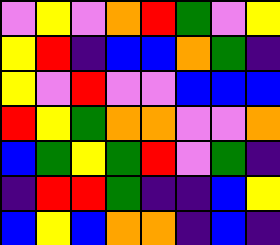[["violet", "yellow", "violet", "orange", "red", "green", "violet", "yellow"], ["yellow", "red", "indigo", "blue", "blue", "orange", "green", "indigo"], ["yellow", "violet", "red", "violet", "violet", "blue", "blue", "blue"], ["red", "yellow", "green", "orange", "orange", "violet", "violet", "orange"], ["blue", "green", "yellow", "green", "red", "violet", "green", "indigo"], ["indigo", "red", "red", "green", "indigo", "indigo", "blue", "yellow"], ["blue", "yellow", "blue", "orange", "orange", "indigo", "blue", "indigo"]]